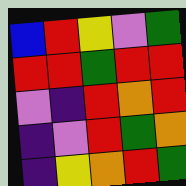[["blue", "red", "yellow", "violet", "green"], ["red", "red", "green", "red", "red"], ["violet", "indigo", "red", "orange", "red"], ["indigo", "violet", "red", "green", "orange"], ["indigo", "yellow", "orange", "red", "green"]]